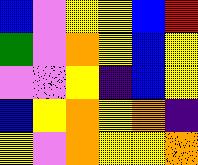[["blue", "violet", "yellow", "yellow", "blue", "red"], ["green", "violet", "orange", "yellow", "blue", "yellow"], ["violet", "violet", "yellow", "indigo", "blue", "yellow"], ["blue", "yellow", "orange", "yellow", "orange", "indigo"], ["yellow", "violet", "orange", "yellow", "yellow", "orange"]]